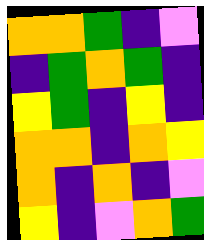[["orange", "orange", "green", "indigo", "violet"], ["indigo", "green", "orange", "green", "indigo"], ["yellow", "green", "indigo", "yellow", "indigo"], ["orange", "orange", "indigo", "orange", "yellow"], ["orange", "indigo", "orange", "indigo", "violet"], ["yellow", "indigo", "violet", "orange", "green"]]